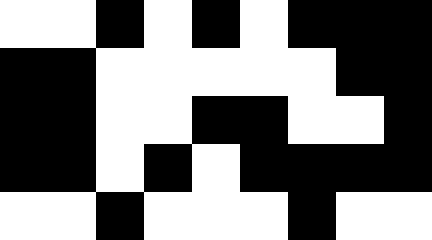[["white", "white", "black", "white", "black", "white", "black", "black", "black"], ["black", "black", "white", "white", "white", "white", "white", "black", "black"], ["black", "black", "white", "white", "black", "black", "white", "white", "black"], ["black", "black", "white", "black", "white", "black", "black", "black", "black"], ["white", "white", "black", "white", "white", "white", "black", "white", "white"]]